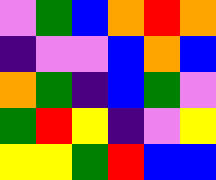[["violet", "green", "blue", "orange", "red", "orange"], ["indigo", "violet", "violet", "blue", "orange", "blue"], ["orange", "green", "indigo", "blue", "green", "violet"], ["green", "red", "yellow", "indigo", "violet", "yellow"], ["yellow", "yellow", "green", "red", "blue", "blue"]]